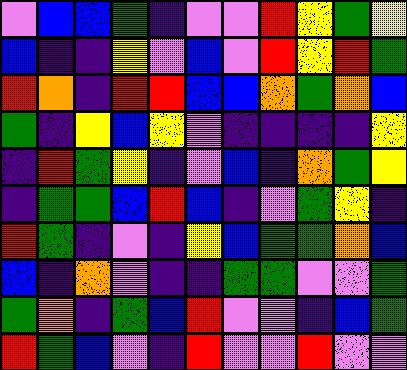[["violet", "blue", "blue", "green", "indigo", "violet", "violet", "red", "yellow", "green", "yellow"], ["blue", "indigo", "indigo", "yellow", "violet", "blue", "violet", "red", "yellow", "red", "green"], ["red", "orange", "indigo", "red", "red", "blue", "blue", "orange", "green", "orange", "blue"], ["green", "indigo", "yellow", "blue", "yellow", "violet", "indigo", "indigo", "indigo", "indigo", "yellow"], ["indigo", "red", "green", "yellow", "indigo", "violet", "blue", "indigo", "orange", "green", "yellow"], ["indigo", "green", "green", "blue", "red", "blue", "indigo", "violet", "green", "yellow", "indigo"], ["red", "green", "indigo", "violet", "indigo", "yellow", "blue", "green", "green", "orange", "blue"], ["blue", "indigo", "orange", "violet", "indigo", "indigo", "green", "green", "violet", "violet", "green"], ["green", "orange", "indigo", "green", "blue", "red", "violet", "violet", "indigo", "blue", "green"], ["red", "green", "blue", "violet", "indigo", "red", "violet", "violet", "red", "violet", "violet"]]